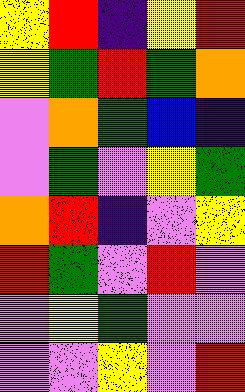[["yellow", "red", "indigo", "yellow", "red"], ["yellow", "green", "red", "green", "orange"], ["violet", "orange", "green", "blue", "indigo"], ["violet", "green", "violet", "yellow", "green"], ["orange", "red", "indigo", "violet", "yellow"], ["red", "green", "violet", "red", "violet"], ["violet", "yellow", "green", "violet", "violet"], ["violet", "violet", "yellow", "violet", "red"]]